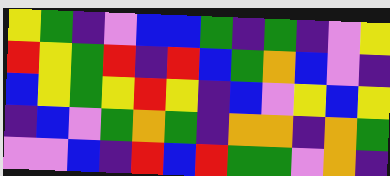[["yellow", "green", "indigo", "violet", "blue", "blue", "green", "indigo", "green", "indigo", "violet", "yellow"], ["red", "yellow", "green", "red", "indigo", "red", "blue", "green", "orange", "blue", "violet", "indigo"], ["blue", "yellow", "green", "yellow", "red", "yellow", "indigo", "blue", "violet", "yellow", "blue", "yellow"], ["indigo", "blue", "violet", "green", "orange", "green", "indigo", "orange", "orange", "indigo", "orange", "green"], ["violet", "violet", "blue", "indigo", "red", "blue", "red", "green", "green", "violet", "orange", "indigo"]]